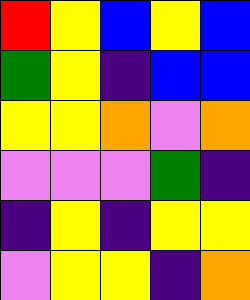[["red", "yellow", "blue", "yellow", "blue"], ["green", "yellow", "indigo", "blue", "blue"], ["yellow", "yellow", "orange", "violet", "orange"], ["violet", "violet", "violet", "green", "indigo"], ["indigo", "yellow", "indigo", "yellow", "yellow"], ["violet", "yellow", "yellow", "indigo", "orange"]]